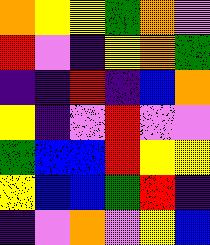[["orange", "yellow", "yellow", "green", "orange", "violet"], ["red", "violet", "indigo", "yellow", "orange", "green"], ["indigo", "indigo", "red", "indigo", "blue", "orange"], ["yellow", "indigo", "violet", "red", "violet", "violet"], ["green", "blue", "blue", "red", "yellow", "yellow"], ["yellow", "blue", "blue", "green", "red", "indigo"], ["indigo", "violet", "orange", "violet", "yellow", "blue"]]